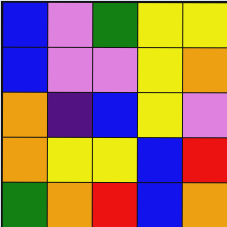[["blue", "violet", "green", "yellow", "yellow"], ["blue", "violet", "violet", "yellow", "orange"], ["orange", "indigo", "blue", "yellow", "violet"], ["orange", "yellow", "yellow", "blue", "red"], ["green", "orange", "red", "blue", "orange"]]